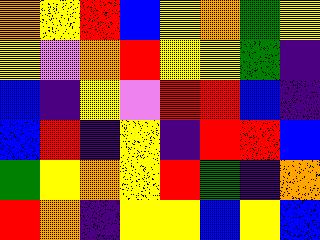[["orange", "yellow", "red", "blue", "yellow", "orange", "green", "yellow"], ["yellow", "violet", "orange", "red", "yellow", "yellow", "green", "indigo"], ["blue", "indigo", "yellow", "violet", "red", "red", "blue", "indigo"], ["blue", "red", "indigo", "yellow", "indigo", "red", "red", "blue"], ["green", "yellow", "orange", "yellow", "red", "green", "indigo", "orange"], ["red", "orange", "indigo", "yellow", "yellow", "blue", "yellow", "blue"]]